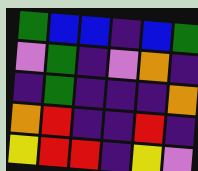[["green", "blue", "blue", "indigo", "blue", "green"], ["violet", "green", "indigo", "violet", "orange", "indigo"], ["indigo", "green", "indigo", "indigo", "indigo", "orange"], ["orange", "red", "indigo", "indigo", "red", "indigo"], ["yellow", "red", "red", "indigo", "yellow", "violet"]]